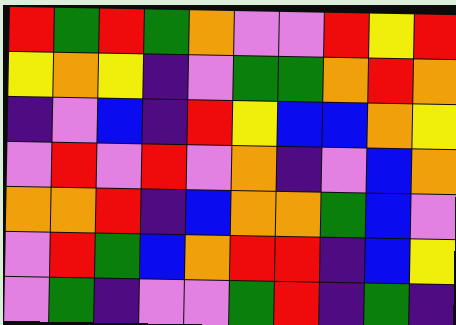[["red", "green", "red", "green", "orange", "violet", "violet", "red", "yellow", "red"], ["yellow", "orange", "yellow", "indigo", "violet", "green", "green", "orange", "red", "orange"], ["indigo", "violet", "blue", "indigo", "red", "yellow", "blue", "blue", "orange", "yellow"], ["violet", "red", "violet", "red", "violet", "orange", "indigo", "violet", "blue", "orange"], ["orange", "orange", "red", "indigo", "blue", "orange", "orange", "green", "blue", "violet"], ["violet", "red", "green", "blue", "orange", "red", "red", "indigo", "blue", "yellow"], ["violet", "green", "indigo", "violet", "violet", "green", "red", "indigo", "green", "indigo"]]